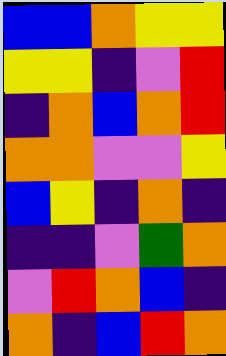[["blue", "blue", "orange", "yellow", "yellow"], ["yellow", "yellow", "indigo", "violet", "red"], ["indigo", "orange", "blue", "orange", "red"], ["orange", "orange", "violet", "violet", "yellow"], ["blue", "yellow", "indigo", "orange", "indigo"], ["indigo", "indigo", "violet", "green", "orange"], ["violet", "red", "orange", "blue", "indigo"], ["orange", "indigo", "blue", "red", "orange"]]